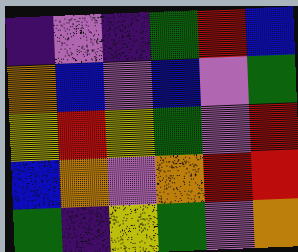[["indigo", "violet", "indigo", "green", "red", "blue"], ["orange", "blue", "violet", "blue", "violet", "green"], ["yellow", "red", "yellow", "green", "violet", "red"], ["blue", "orange", "violet", "orange", "red", "red"], ["green", "indigo", "yellow", "green", "violet", "orange"]]